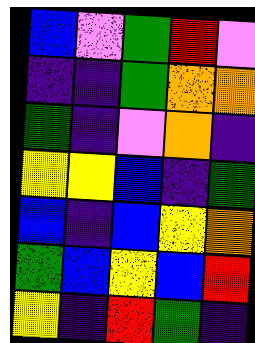[["blue", "violet", "green", "red", "violet"], ["indigo", "indigo", "green", "orange", "orange"], ["green", "indigo", "violet", "orange", "indigo"], ["yellow", "yellow", "blue", "indigo", "green"], ["blue", "indigo", "blue", "yellow", "orange"], ["green", "blue", "yellow", "blue", "red"], ["yellow", "indigo", "red", "green", "indigo"]]